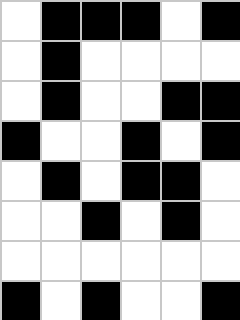[["white", "black", "black", "black", "white", "black"], ["white", "black", "white", "white", "white", "white"], ["white", "black", "white", "white", "black", "black"], ["black", "white", "white", "black", "white", "black"], ["white", "black", "white", "black", "black", "white"], ["white", "white", "black", "white", "black", "white"], ["white", "white", "white", "white", "white", "white"], ["black", "white", "black", "white", "white", "black"]]